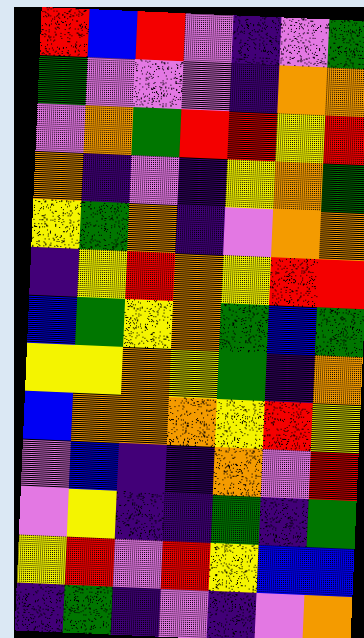[["red", "blue", "red", "violet", "indigo", "violet", "green"], ["green", "violet", "violet", "violet", "indigo", "orange", "orange"], ["violet", "orange", "green", "red", "red", "yellow", "red"], ["orange", "indigo", "violet", "indigo", "yellow", "orange", "green"], ["yellow", "green", "orange", "indigo", "violet", "orange", "orange"], ["indigo", "yellow", "red", "orange", "yellow", "red", "red"], ["blue", "green", "yellow", "orange", "green", "blue", "green"], ["yellow", "yellow", "orange", "yellow", "green", "indigo", "orange"], ["blue", "orange", "orange", "orange", "yellow", "red", "yellow"], ["violet", "blue", "indigo", "indigo", "orange", "violet", "red"], ["violet", "yellow", "indigo", "indigo", "green", "indigo", "green"], ["yellow", "red", "violet", "red", "yellow", "blue", "blue"], ["indigo", "green", "indigo", "violet", "indigo", "violet", "orange"]]